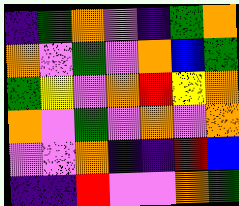[["indigo", "green", "orange", "violet", "indigo", "green", "orange"], ["orange", "violet", "green", "violet", "orange", "blue", "green"], ["green", "yellow", "violet", "orange", "red", "yellow", "orange"], ["orange", "violet", "green", "violet", "orange", "violet", "orange"], ["violet", "violet", "orange", "indigo", "indigo", "red", "blue"], ["indigo", "indigo", "red", "violet", "violet", "orange", "green"]]